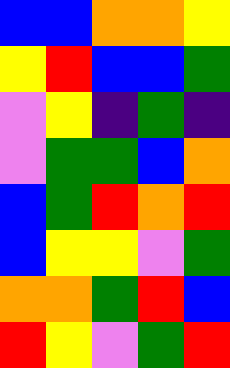[["blue", "blue", "orange", "orange", "yellow"], ["yellow", "red", "blue", "blue", "green"], ["violet", "yellow", "indigo", "green", "indigo"], ["violet", "green", "green", "blue", "orange"], ["blue", "green", "red", "orange", "red"], ["blue", "yellow", "yellow", "violet", "green"], ["orange", "orange", "green", "red", "blue"], ["red", "yellow", "violet", "green", "red"]]